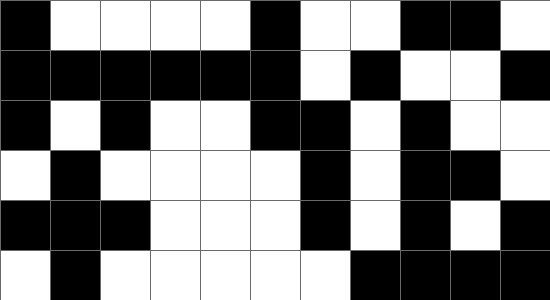[["black", "white", "white", "white", "white", "black", "white", "white", "black", "black", "white"], ["black", "black", "black", "black", "black", "black", "white", "black", "white", "white", "black"], ["black", "white", "black", "white", "white", "black", "black", "white", "black", "white", "white"], ["white", "black", "white", "white", "white", "white", "black", "white", "black", "black", "white"], ["black", "black", "black", "white", "white", "white", "black", "white", "black", "white", "black"], ["white", "black", "white", "white", "white", "white", "white", "black", "black", "black", "black"]]